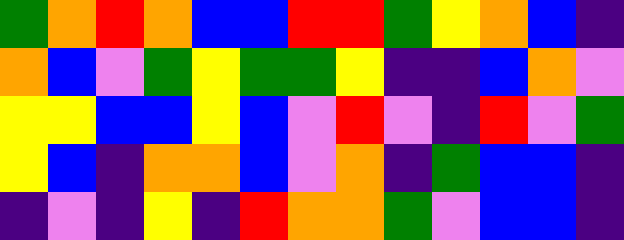[["green", "orange", "red", "orange", "blue", "blue", "red", "red", "green", "yellow", "orange", "blue", "indigo"], ["orange", "blue", "violet", "green", "yellow", "green", "green", "yellow", "indigo", "indigo", "blue", "orange", "violet"], ["yellow", "yellow", "blue", "blue", "yellow", "blue", "violet", "red", "violet", "indigo", "red", "violet", "green"], ["yellow", "blue", "indigo", "orange", "orange", "blue", "violet", "orange", "indigo", "green", "blue", "blue", "indigo"], ["indigo", "violet", "indigo", "yellow", "indigo", "red", "orange", "orange", "green", "violet", "blue", "blue", "indigo"]]